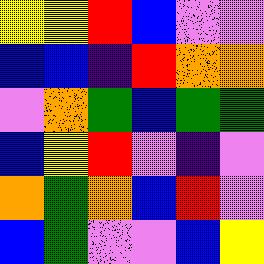[["yellow", "yellow", "red", "blue", "violet", "violet"], ["blue", "blue", "indigo", "red", "orange", "orange"], ["violet", "orange", "green", "blue", "green", "green"], ["blue", "yellow", "red", "violet", "indigo", "violet"], ["orange", "green", "orange", "blue", "red", "violet"], ["blue", "green", "violet", "violet", "blue", "yellow"]]